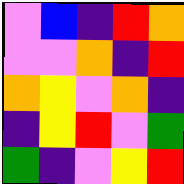[["violet", "blue", "indigo", "red", "orange"], ["violet", "violet", "orange", "indigo", "red"], ["orange", "yellow", "violet", "orange", "indigo"], ["indigo", "yellow", "red", "violet", "green"], ["green", "indigo", "violet", "yellow", "red"]]